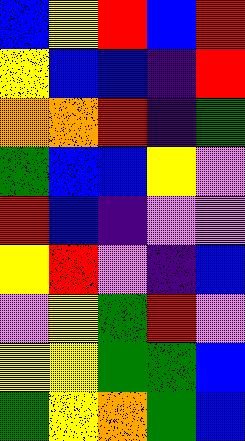[["blue", "yellow", "red", "blue", "red"], ["yellow", "blue", "blue", "indigo", "red"], ["orange", "orange", "red", "indigo", "green"], ["green", "blue", "blue", "yellow", "violet"], ["red", "blue", "indigo", "violet", "violet"], ["yellow", "red", "violet", "indigo", "blue"], ["violet", "yellow", "green", "red", "violet"], ["yellow", "yellow", "green", "green", "blue"], ["green", "yellow", "orange", "green", "blue"]]